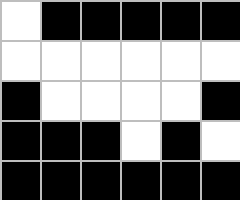[["white", "black", "black", "black", "black", "black"], ["white", "white", "white", "white", "white", "white"], ["black", "white", "white", "white", "white", "black"], ["black", "black", "black", "white", "black", "white"], ["black", "black", "black", "black", "black", "black"]]